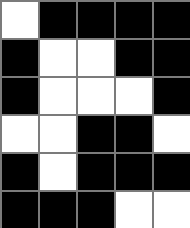[["white", "black", "black", "black", "black"], ["black", "white", "white", "black", "black"], ["black", "white", "white", "white", "black"], ["white", "white", "black", "black", "white"], ["black", "white", "black", "black", "black"], ["black", "black", "black", "white", "white"]]